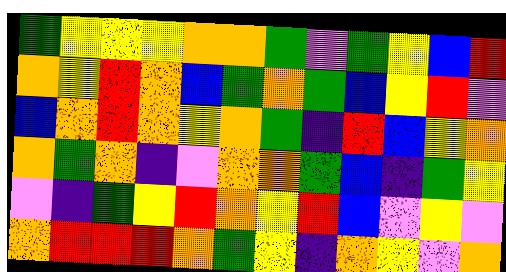[["green", "yellow", "yellow", "yellow", "orange", "orange", "green", "violet", "green", "yellow", "blue", "red"], ["orange", "yellow", "red", "orange", "blue", "green", "orange", "green", "blue", "yellow", "red", "violet"], ["blue", "orange", "red", "orange", "yellow", "orange", "green", "indigo", "red", "blue", "yellow", "orange"], ["orange", "green", "orange", "indigo", "violet", "orange", "orange", "green", "blue", "indigo", "green", "yellow"], ["violet", "indigo", "green", "yellow", "red", "orange", "yellow", "red", "blue", "violet", "yellow", "violet"], ["orange", "red", "red", "red", "orange", "green", "yellow", "indigo", "orange", "yellow", "violet", "orange"]]